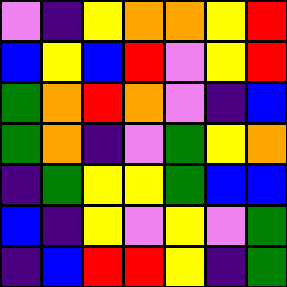[["violet", "indigo", "yellow", "orange", "orange", "yellow", "red"], ["blue", "yellow", "blue", "red", "violet", "yellow", "red"], ["green", "orange", "red", "orange", "violet", "indigo", "blue"], ["green", "orange", "indigo", "violet", "green", "yellow", "orange"], ["indigo", "green", "yellow", "yellow", "green", "blue", "blue"], ["blue", "indigo", "yellow", "violet", "yellow", "violet", "green"], ["indigo", "blue", "red", "red", "yellow", "indigo", "green"]]